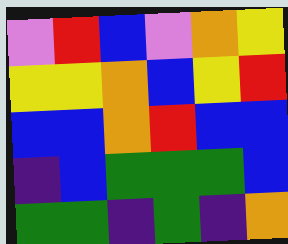[["violet", "red", "blue", "violet", "orange", "yellow"], ["yellow", "yellow", "orange", "blue", "yellow", "red"], ["blue", "blue", "orange", "red", "blue", "blue"], ["indigo", "blue", "green", "green", "green", "blue"], ["green", "green", "indigo", "green", "indigo", "orange"]]